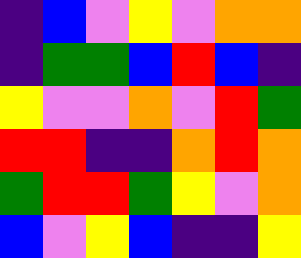[["indigo", "blue", "violet", "yellow", "violet", "orange", "orange"], ["indigo", "green", "green", "blue", "red", "blue", "indigo"], ["yellow", "violet", "violet", "orange", "violet", "red", "green"], ["red", "red", "indigo", "indigo", "orange", "red", "orange"], ["green", "red", "red", "green", "yellow", "violet", "orange"], ["blue", "violet", "yellow", "blue", "indigo", "indigo", "yellow"]]